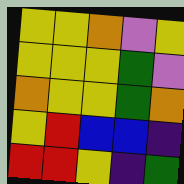[["yellow", "yellow", "orange", "violet", "yellow"], ["yellow", "yellow", "yellow", "green", "violet"], ["orange", "yellow", "yellow", "green", "orange"], ["yellow", "red", "blue", "blue", "indigo"], ["red", "red", "yellow", "indigo", "green"]]